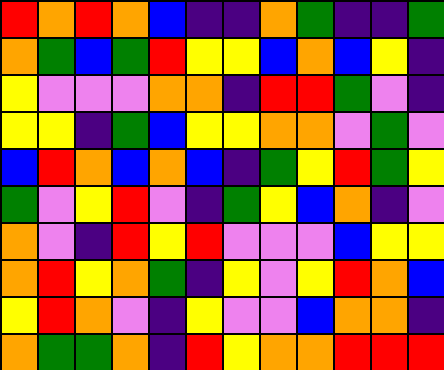[["red", "orange", "red", "orange", "blue", "indigo", "indigo", "orange", "green", "indigo", "indigo", "green"], ["orange", "green", "blue", "green", "red", "yellow", "yellow", "blue", "orange", "blue", "yellow", "indigo"], ["yellow", "violet", "violet", "violet", "orange", "orange", "indigo", "red", "red", "green", "violet", "indigo"], ["yellow", "yellow", "indigo", "green", "blue", "yellow", "yellow", "orange", "orange", "violet", "green", "violet"], ["blue", "red", "orange", "blue", "orange", "blue", "indigo", "green", "yellow", "red", "green", "yellow"], ["green", "violet", "yellow", "red", "violet", "indigo", "green", "yellow", "blue", "orange", "indigo", "violet"], ["orange", "violet", "indigo", "red", "yellow", "red", "violet", "violet", "violet", "blue", "yellow", "yellow"], ["orange", "red", "yellow", "orange", "green", "indigo", "yellow", "violet", "yellow", "red", "orange", "blue"], ["yellow", "red", "orange", "violet", "indigo", "yellow", "violet", "violet", "blue", "orange", "orange", "indigo"], ["orange", "green", "green", "orange", "indigo", "red", "yellow", "orange", "orange", "red", "red", "red"]]